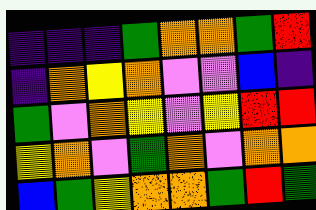[["indigo", "indigo", "indigo", "green", "orange", "orange", "green", "red"], ["indigo", "orange", "yellow", "orange", "violet", "violet", "blue", "indigo"], ["green", "violet", "orange", "yellow", "violet", "yellow", "red", "red"], ["yellow", "orange", "violet", "green", "orange", "violet", "orange", "orange"], ["blue", "green", "yellow", "orange", "orange", "green", "red", "green"]]